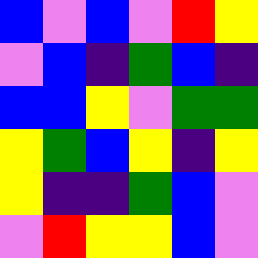[["blue", "violet", "blue", "violet", "red", "yellow"], ["violet", "blue", "indigo", "green", "blue", "indigo"], ["blue", "blue", "yellow", "violet", "green", "green"], ["yellow", "green", "blue", "yellow", "indigo", "yellow"], ["yellow", "indigo", "indigo", "green", "blue", "violet"], ["violet", "red", "yellow", "yellow", "blue", "violet"]]